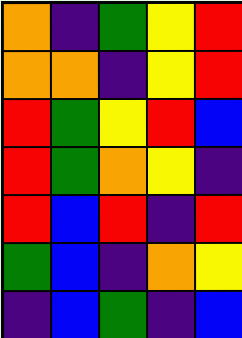[["orange", "indigo", "green", "yellow", "red"], ["orange", "orange", "indigo", "yellow", "red"], ["red", "green", "yellow", "red", "blue"], ["red", "green", "orange", "yellow", "indigo"], ["red", "blue", "red", "indigo", "red"], ["green", "blue", "indigo", "orange", "yellow"], ["indigo", "blue", "green", "indigo", "blue"]]